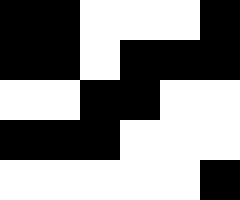[["black", "black", "white", "white", "white", "black"], ["black", "black", "white", "black", "black", "black"], ["white", "white", "black", "black", "white", "white"], ["black", "black", "black", "white", "white", "white"], ["white", "white", "white", "white", "white", "black"]]